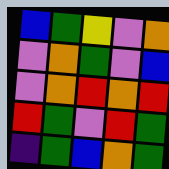[["blue", "green", "yellow", "violet", "orange"], ["violet", "orange", "green", "violet", "blue"], ["violet", "orange", "red", "orange", "red"], ["red", "green", "violet", "red", "green"], ["indigo", "green", "blue", "orange", "green"]]